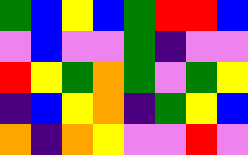[["green", "blue", "yellow", "blue", "green", "red", "red", "blue"], ["violet", "blue", "violet", "violet", "green", "indigo", "violet", "violet"], ["red", "yellow", "green", "orange", "green", "violet", "green", "yellow"], ["indigo", "blue", "yellow", "orange", "indigo", "green", "yellow", "blue"], ["orange", "indigo", "orange", "yellow", "violet", "violet", "red", "violet"]]